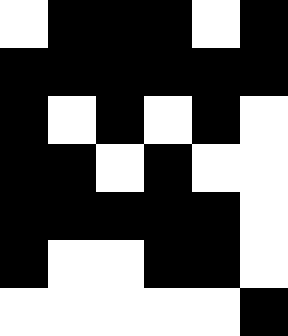[["white", "black", "black", "black", "white", "black"], ["black", "black", "black", "black", "black", "black"], ["black", "white", "black", "white", "black", "white"], ["black", "black", "white", "black", "white", "white"], ["black", "black", "black", "black", "black", "white"], ["black", "white", "white", "black", "black", "white"], ["white", "white", "white", "white", "white", "black"]]